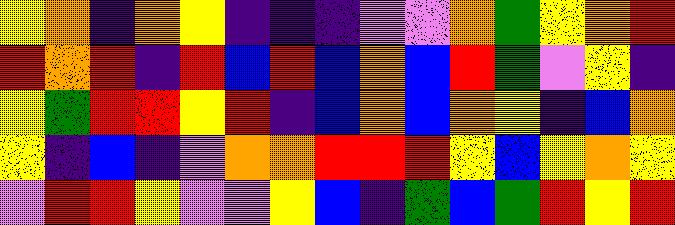[["yellow", "orange", "indigo", "orange", "yellow", "indigo", "indigo", "indigo", "violet", "violet", "orange", "green", "yellow", "orange", "red"], ["red", "orange", "red", "indigo", "red", "blue", "red", "blue", "orange", "blue", "red", "green", "violet", "yellow", "indigo"], ["yellow", "green", "red", "red", "yellow", "red", "indigo", "blue", "orange", "blue", "orange", "yellow", "indigo", "blue", "orange"], ["yellow", "indigo", "blue", "indigo", "violet", "orange", "orange", "red", "red", "red", "yellow", "blue", "yellow", "orange", "yellow"], ["violet", "red", "red", "yellow", "violet", "violet", "yellow", "blue", "indigo", "green", "blue", "green", "red", "yellow", "red"]]